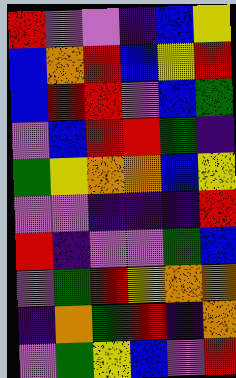[["red", "violet", "violet", "indigo", "blue", "yellow"], ["blue", "orange", "red", "blue", "yellow", "red"], ["blue", "red", "red", "violet", "blue", "green"], ["violet", "blue", "red", "red", "green", "indigo"], ["green", "yellow", "orange", "orange", "blue", "yellow"], ["violet", "violet", "indigo", "indigo", "indigo", "red"], ["red", "indigo", "violet", "violet", "green", "blue"], ["violet", "green", "red", "yellow", "orange", "orange"], ["indigo", "orange", "green", "red", "indigo", "orange"], ["violet", "green", "yellow", "blue", "violet", "red"]]